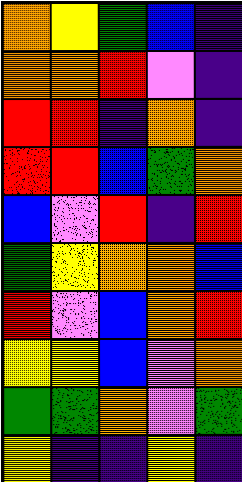[["orange", "yellow", "green", "blue", "indigo"], ["orange", "orange", "red", "violet", "indigo"], ["red", "red", "indigo", "orange", "indigo"], ["red", "red", "blue", "green", "orange"], ["blue", "violet", "red", "indigo", "red"], ["green", "yellow", "orange", "orange", "blue"], ["red", "violet", "blue", "orange", "red"], ["yellow", "yellow", "blue", "violet", "orange"], ["green", "green", "orange", "violet", "green"], ["yellow", "indigo", "indigo", "yellow", "indigo"]]